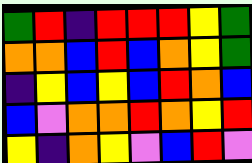[["green", "red", "indigo", "red", "red", "red", "yellow", "green"], ["orange", "orange", "blue", "red", "blue", "orange", "yellow", "green"], ["indigo", "yellow", "blue", "yellow", "blue", "red", "orange", "blue"], ["blue", "violet", "orange", "orange", "red", "orange", "yellow", "red"], ["yellow", "indigo", "orange", "yellow", "violet", "blue", "red", "violet"]]